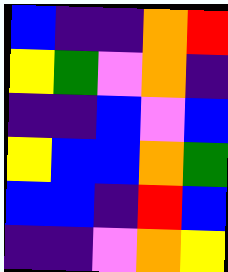[["blue", "indigo", "indigo", "orange", "red"], ["yellow", "green", "violet", "orange", "indigo"], ["indigo", "indigo", "blue", "violet", "blue"], ["yellow", "blue", "blue", "orange", "green"], ["blue", "blue", "indigo", "red", "blue"], ["indigo", "indigo", "violet", "orange", "yellow"]]